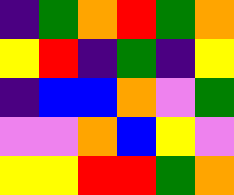[["indigo", "green", "orange", "red", "green", "orange"], ["yellow", "red", "indigo", "green", "indigo", "yellow"], ["indigo", "blue", "blue", "orange", "violet", "green"], ["violet", "violet", "orange", "blue", "yellow", "violet"], ["yellow", "yellow", "red", "red", "green", "orange"]]